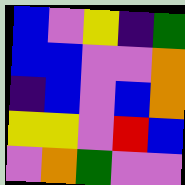[["blue", "violet", "yellow", "indigo", "green"], ["blue", "blue", "violet", "violet", "orange"], ["indigo", "blue", "violet", "blue", "orange"], ["yellow", "yellow", "violet", "red", "blue"], ["violet", "orange", "green", "violet", "violet"]]